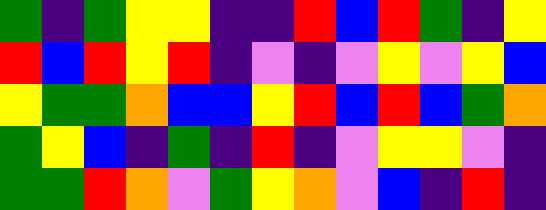[["green", "indigo", "green", "yellow", "yellow", "indigo", "indigo", "red", "blue", "red", "green", "indigo", "yellow"], ["red", "blue", "red", "yellow", "red", "indigo", "violet", "indigo", "violet", "yellow", "violet", "yellow", "blue"], ["yellow", "green", "green", "orange", "blue", "blue", "yellow", "red", "blue", "red", "blue", "green", "orange"], ["green", "yellow", "blue", "indigo", "green", "indigo", "red", "indigo", "violet", "yellow", "yellow", "violet", "indigo"], ["green", "green", "red", "orange", "violet", "green", "yellow", "orange", "violet", "blue", "indigo", "red", "indigo"]]